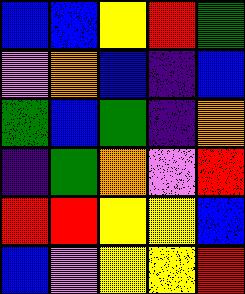[["blue", "blue", "yellow", "red", "green"], ["violet", "orange", "blue", "indigo", "blue"], ["green", "blue", "green", "indigo", "orange"], ["indigo", "green", "orange", "violet", "red"], ["red", "red", "yellow", "yellow", "blue"], ["blue", "violet", "yellow", "yellow", "red"]]